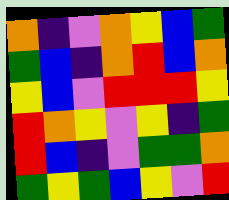[["orange", "indigo", "violet", "orange", "yellow", "blue", "green"], ["green", "blue", "indigo", "orange", "red", "blue", "orange"], ["yellow", "blue", "violet", "red", "red", "red", "yellow"], ["red", "orange", "yellow", "violet", "yellow", "indigo", "green"], ["red", "blue", "indigo", "violet", "green", "green", "orange"], ["green", "yellow", "green", "blue", "yellow", "violet", "red"]]